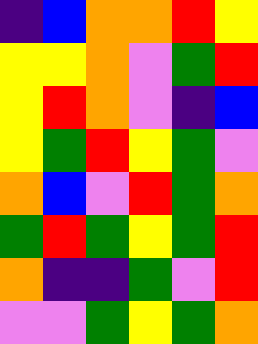[["indigo", "blue", "orange", "orange", "red", "yellow"], ["yellow", "yellow", "orange", "violet", "green", "red"], ["yellow", "red", "orange", "violet", "indigo", "blue"], ["yellow", "green", "red", "yellow", "green", "violet"], ["orange", "blue", "violet", "red", "green", "orange"], ["green", "red", "green", "yellow", "green", "red"], ["orange", "indigo", "indigo", "green", "violet", "red"], ["violet", "violet", "green", "yellow", "green", "orange"]]